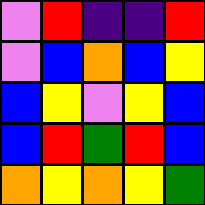[["violet", "red", "indigo", "indigo", "red"], ["violet", "blue", "orange", "blue", "yellow"], ["blue", "yellow", "violet", "yellow", "blue"], ["blue", "red", "green", "red", "blue"], ["orange", "yellow", "orange", "yellow", "green"]]